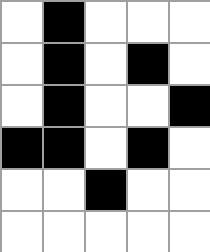[["white", "black", "white", "white", "white"], ["white", "black", "white", "black", "white"], ["white", "black", "white", "white", "black"], ["black", "black", "white", "black", "white"], ["white", "white", "black", "white", "white"], ["white", "white", "white", "white", "white"]]